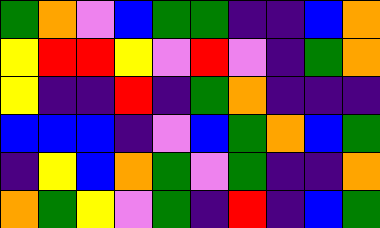[["green", "orange", "violet", "blue", "green", "green", "indigo", "indigo", "blue", "orange"], ["yellow", "red", "red", "yellow", "violet", "red", "violet", "indigo", "green", "orange"], ["yellow", "indigo", "indigo", "red", "indigo", "green", "orange", "indigo", "indigo", "indigo"], ["blue", "blue", "blue", "indigo", "violet", "blue", "green", "orange", "blue", "green"], ["indigo", "yellow", "blue", "orange", "green", "violet", "green", "indigo", "indigo", "orange"], ["orange", "green", "yellow", "violet", "green", "indigo", "red", "indigo", "blue", "green"]]